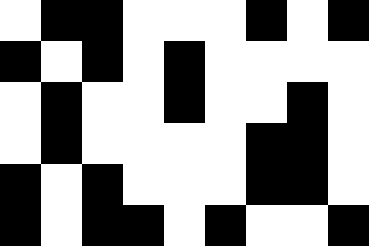[["white", "black", "black", "white", "white", "white", "black", "white", "black"], ["black", "white", "black", "white", "black", "white", "white", "white", "white"], ["white", "black", "white", "white", "black", "white", "white", "black", "white"], ["white", "black", "white", "white", "white", "white", "black", "black", "white"], ["black", "white", "black", "white", "white", "white", "black", "black", "white"], ["black", "white", "black", "black", "white", "black", "white", "white", "black"]]